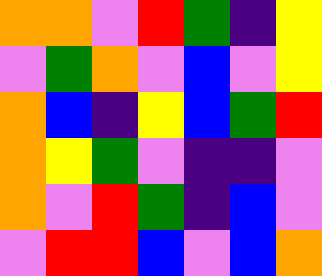[["orange", "orange", "violet", "red", "green", "indigo", "yellow"], ["violet", "green", "orange", "violet", "blue", "violet", "yellow"], ["orange", "blue", "indigo", "yellow", "blue", "green", "red"], ["orange", "yellow", "green", "violet", "indigo", "indigo", "violet"], ["orange", "violet", "red", "green", "indigo", "blue", "violet"], ["violet", "red", "red", "blue", "violet", "blue", "orange"]]